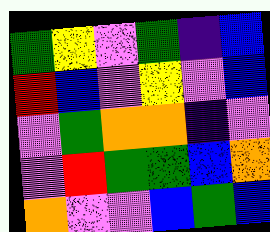[["green", "yellow", "violet", "green", "indigo", "blue"], ["red", "blue", "violet", "yellow", "violet", "blue"], ["violet", "green", "orange", "orange", "indigo", "violet"], ["violet", "red", "green", "green", "blue", "orange"], ["orange", "violet", "violet", "blue", "green", "blue"]]